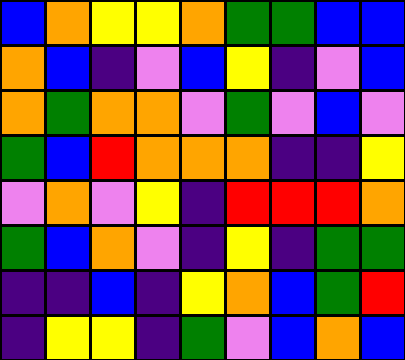[["blue", "orange", "yellow", "yellow", "orange", "green", "green", "blue", "blue"], ["orange", "blue", "indigo", "violet", "blue", "yellow", "indigo", "violet", "blue"], ["orange", "green", "orange", "orange", "violet", "green", "violet", "blue", "violet"], ["green", "blue", "red", "orange", "orange", "orange", "indigo", "indigo", "yellow"], ["violet", "orange", "violet", "yellow", "indigo", "red", "red", "red", "orange"], ["green", "blue", "orange", "violet", "indigo", "yellow", "indigo", "green", "green"], ["indigo", "indigo", "blue", "indigo", "yellow", "orange", "blue", "green", "red"], ["indigo", "yellow", "yellow", "indigo", "green", "violet", "blue", "orange", "blue"]]